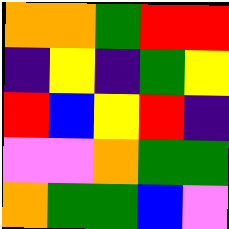[["orange", "orange", "green", "red", "red"], ["indigo", "yellow", "indigo", "green", "yellow"], ["red", "blue", "yellow", "red", "indigo"], ["violet", "violet", "orange", "green", "green"], ["orange", "green", "green", "blue", "violet"]]